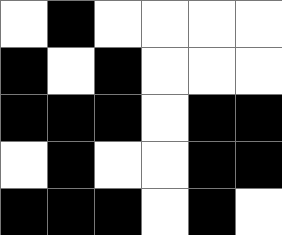[["white", "black", "white", "white", "white", "white"], ["black", "white", "black", "white", "white", "white"], ["black", "black", "black", "white", "black", "black"], ["white", "black", "white", "white", "black", "black"], ["black", "black", "black", "white", "black", "white"]]